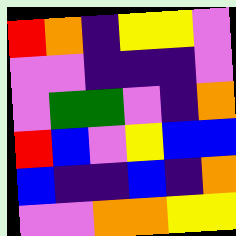[["red", "orange", "indigo", "yellow", "yellow", "violet"], ["violet", "violet", "indigo", "indigo", "indigo", "violet"], ["violet", "green", "green", "violet", "indigo", "orange"], ["red", "blue", "violet", "yellow", "blue", "blue"], ["blue", "indigo", "indigo", "blue", "indigo", "orange"], ["violet", "violet", "orange", "orange", "yellow", "yellow"]]